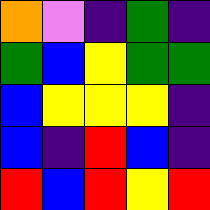[["orange", "violet", "indigo", "green", "indigo"], ["green", "blue", "yellow", "green", "green"], ["blue", "yellow", "yellow", "yellow", "indigo"], ["blue", "indigo", "red", "blue", "indigo"], ["red", "blue", "red", "yellow", "red"]]